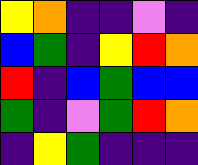[["yellow", "orange", "indigo", "indigo", "violet", "indigo"], ["blue", "green", "indigo", "yellow", "red", "orange"], ["red", "indigo", "blue", "green", "blue", "blue"], ["green", "indigo", "violet", "green", "red", "orange"], ["indigo", "yellow", "green", "indigo", "indigo", "indigo"]]